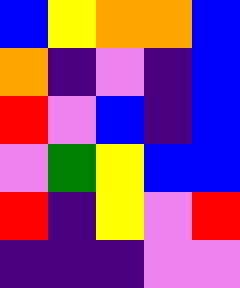[["blue", "yellow", "orange", "orange", "blue"], ["orange", "indigo", "violet", "indigo", "blue"], ["red", "violet", "blue", "indigo", "blue"], ["violet", "green", "yellow", "blue", "blue"], ["red", "indigo", "yellow", "violet", "red"], ["indigo", "indigo", "indigo", "violet", "violet"]]